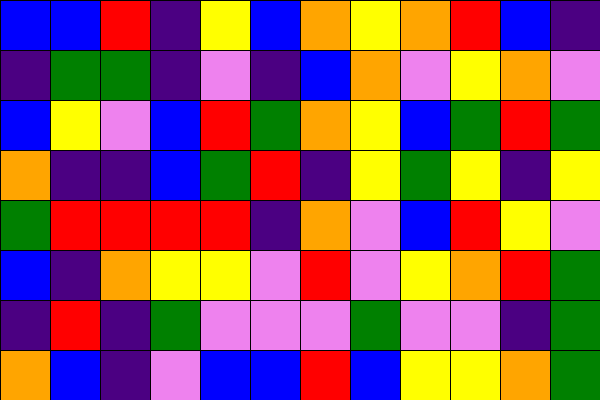[["blue", "blue", "red", "indigo", "yellow", "blue", "orange", "yellow", "orange", "red", "blue", "indigo"], ["indigo", "green", "green", "indigo", "violet", "indigo", "blue", "orange", "violet", "yellow", "orange", "violet"], ["blue", "yellow", "violet", "blue", "red", "green", "orange", "yellow", "blue", "green", "red", "green"], ["orange", "indigo", "indigo", "blue", "green", "red", "indigo", "yellow", "green", "yellow", "indigo", "yellow"], ["green", "red", "red", "red", "red", "indigo", "orange", "violet", "blue", "red", "yellow", "violet"], ["blue", "indigo", "orange", "yellow", "yellow", "violet", "red", "violet", "yellow", "orange", "red", "green"], ["indigo", "red", "indigo", "green", "violet", "violet", "violet", "green", "violet", "violet", "indigo", "green"], ["orange", "blue", "indigo", "violet", "blue", "blue", "red", "blue", "yellow", "yellow", "orange", "green"]]